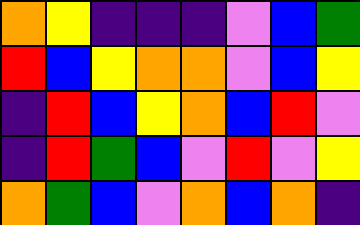[["orange", "yellow", "indigo", "indigo", "indigo", "violet", "blue", "green"], ["red", "blue", "yellow", "orange", "orange", "violet", "blue", "yellow"], ["indigo", "red", "blue", "yellow", "orange", "blue", "red", "violet"], ["indigo", "red", "green", "blue", "violet", "red", "violet", "yellow"], ["orange", "green", "blue", "violet", "orange", "blue", "orange", "indigo"]]